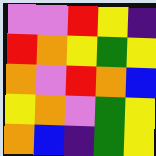[["violet", "violet", "red", "yellow", "indigo"], ["red", "orange", "yellow", "green", "yellow"], ["orange", "violet", "red", "orange", "blue"], ["yellow", "orange", "violet", "green", "yellow"], ["orange", "blue", "indigo", "green", "yellow"]]